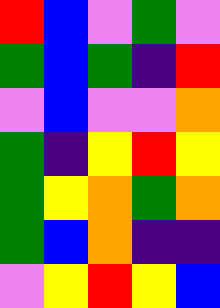[["red", "blue", "violet", "green", "violet"], ["green", "blue", "green", "indigo", "red"], ["violet", "blue", "violet", "violet", "orange"], ["green", "indigo", "yellow", "red", "yellow"], ["green", "yellow", "orange", "green", "orange"], ["green", "blue", "orange", "indigo", "indigo"], ["violet", "yellow", "red", "yellow", "blue"]]